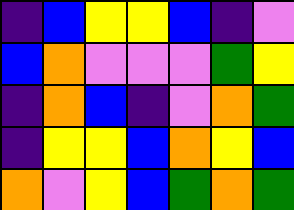[["indigo", "blue", "yellow", "yellow", "blue", "indigo", "violet"], ["blue", "orange", "violet", "violet", "violet", "green", "yellow"], ["indigo", "orange", "blue", "indigo", "violet", "orange", "green"], ["indigo", "yellow", "yellow", "blue", "orange", "yellow", "blue"], ["orange", "violet", "yellow", "blue", "green", "orange", "green"]]